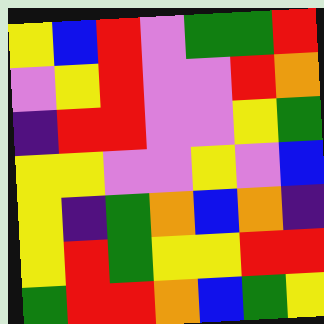[["yellow", "blue", "red", "violet", "green", "green", "red"], ["violet", "yellow", "red", "violet", "violet", "red", "orange"], ["indigo", "red", "red", "violet", "violet", "yellow", "green"], ["yellow", "yellow", "violet", "violet", "yellow", "violet", "blue"], ["yellow", "indigo", "green", "orange", "blue", "orange", "indigo"], ["yellow", "red", "green", "yellow", "yellow", "red", "red"], ["green", "red", "red", "orange", "blue", "green", "yellow"]]